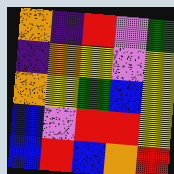[["orange", "indigo", "red", "violet", "green"], ["indigo", "orange", "yellow", "violet", "yellow"], ["orange", "yellow", "green", "blue", "yellow"], ["blue", "violet", "red", "red", "yellow"], ["blue", "red", "blue", "orange", "red"]]